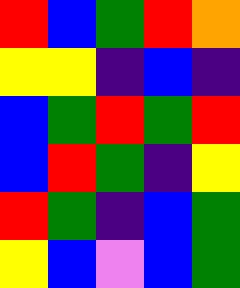[["red", "blue", "green", "red", "orange"], ["yellow", "yellow", "indigo", "blue", "indigo"], ["blue", "green", "red", "green", "red"], ["blue", "red", "green", "indigo", "yellow"], ["red", "green", "indigo", "blue", "green"], ["yellow", "blue", "violet", "blue", "green"]]